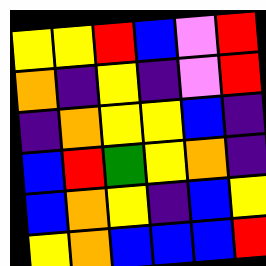[["yellow", "yellow", "red", "blue", "violet", "red"], ["orange", "indigo", "yellow", "indigo", "violet", "red"], ["indigo", "orange", "yellow", "yellow", "blue", "indigo"], ["blue", "red", "green", "yellow", "orange", "indigo"], ["blue", "orange", "yellow", "indigo", "blue", "yellow"], ["yellow", "orange", "blue", "blue", "blue", "red"]]